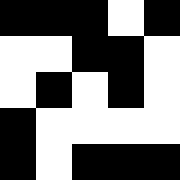[["black", "black", "black", "white", "black"], ["white", "white", "black", "black", "white"], ["white", "black", "white", "black", "white"], ["black", "white", "white", "white", "white"], ["black", "white", "black", "black", "black"]]